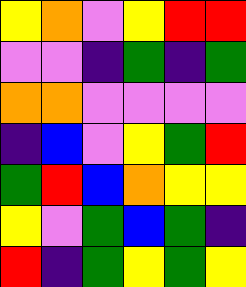[["yellow", "orange", "violet", "yellow", "red", "red"], ["violet", "violet", "indigo", "green", "indigo", "green"], ["orange", "orange", "violet", "violet", "violet", "violet"], ["indigo", "blue", "violet", "yellow", "green", "red"], ["green", "red", "blue", "orange", "yellow", "yellow"], ["yellow", "violet", "green", "blue", "green", "indigo"], ["red", "indigo", "green", "yellow", "green", "yellow"]]